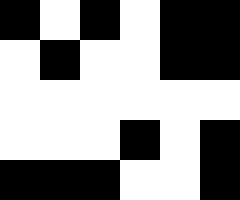[["black", "white", "black", "white", "black", "black"], ["white", "black", "white", "white", "black", "black"], ["white", "white", "white", "white", "white", "white"], ["white", "white", "white", "black", "white", "black"], ["black", "black", "black", "white", "white", "black"]]